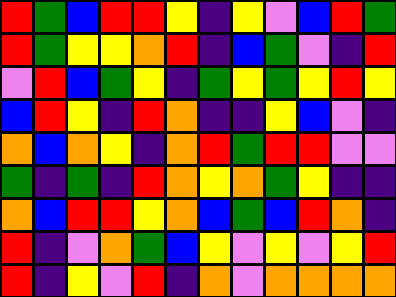[["red", "green", "blue", "red", "red", "yellow", "indigo", "yellow", "violet", "blue", "red", "green"], ["red", "green", "yellow", "yellow", "orange", "red", "indigo", "blue", "green", "violet", "indigo", "red"], ["violet", "red", "blue", "green", "yellow", "indigo", "green", "yellow", "green", "yellow", "red", "yellow"], ["blue", "red", "yellow", "indigo", "red", "orange", "indigo", "indigo", "yellow", "blue", "violet", "indigo"], ["orange", "blue", "orange", "yellow", "indigo", "orange", "red", "green", "red", "red", "violet", "violet"], ["green", "indigo", "green", "indigo", "red", "orange", "yellow", "orange", "green", "yellow", "indigo", "indigo"], ["orange", "blue", "red", "red", "yellow", "orange", "blue", "green", "blue", "red", "orange", "indigo"], ["red", "indigo", "violet", "orange", "green", "blue", "yellow", "violet", "yellow", "violet", "yellow", "red"], ["red", "indigo", "yellow", "violet", "red", "indigo", "orange", "violet", "orange", "orange", "orange", "orange"]]